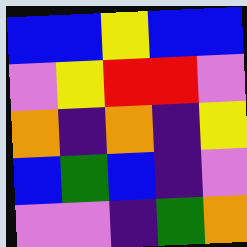[["blue", "blue", "yellow", "blue", "blue"], ["violet", "yellow", "red", "red", "violet"], ["orange", "indigo", "orange", "indigo", "yellow"], ["blue", "green", "blue", "indigo", "violet"], ["violet", "violet", "indigo", "green", "orange"]]